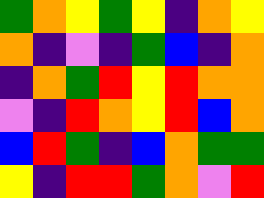[["green", "orange", "yellow", "green", "yellow", "indigo", "orange", "yellow"], ["orange", "indigo", "violet", "indigo", "green", "blue", "indigo", "orange"], ["indigo", "orange", "green", "red", "yellow", "red", "orange", "orange"], ["violet", "indigo", "red", "orange", "yellow", "red", "blue", "orange"], ["blue", "red", "green", "indigo", "blue", "orange", "green", "green"], ["yellow", "indigo", "red", "red", "green", "orange", "violet", "red"]]